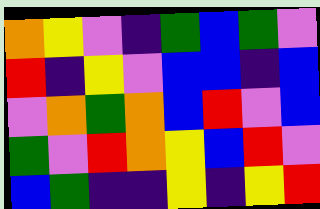[["orange", "yellow", "violet", "indigo", "green", "blue", "green", "violet"], ["red", "indigo", "yellow", "violet", "blue", "blue", "indigo", "blue"], ["violet", "orange", "green", "orange", "blue", "red", "violet", "blue"], ["green", "violet", "red", "orange", "yellow", "blue", "red", "violet"], ["blue", "green", "indigo", "indigo", "yellow", "indigo", "yellow", "red"]]